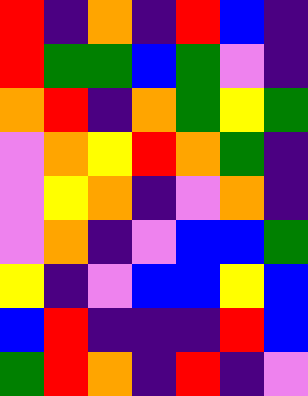[["red", "indigo", "orange", "indigo", "red", "blue", "indigo"], ["red", "green", "green", "blue", "green", "violet", "indigo"], ["orange", "red", "indigo", "orange", "green", "yellow", "green"], ["violet", "orange", "yellow", "red", "orange", "green", "indigo"], ["violet", "yellow", "orange", "indigo", "violet", "orange", "indigo"], ["violet", "orange", "indigo", "violet", "blue", "blue", "green"], ["yellow", "indigo", "violet", "blue", "blue", "yellow", "blue"], ["blue", "red", "indigo", "indigo", "indigo", "red", "blue"], ["green", "red", "orange", "indigo", "red", "indigo", "violet"]]